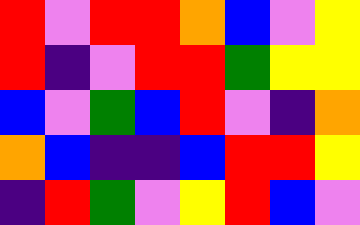[["red", "violet", "red", "red", "orange", "blue", "violet", "yellow"], ["red", "indigo", "violet", "red", "red", "green", "yellow", "yellow"], ["blue", "violet", "green", "blue", "red", "violet", "indigo", "orange"], ["orange", "blue", "indigo", "indigo", "blue", "red", "red", "yellow"], ["indigo", "red", "green", "violet", "yellow", "red", "blue", "violet"]]